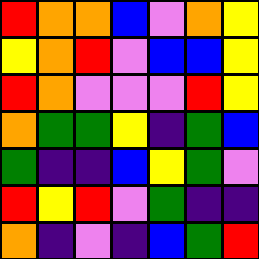[["red", "orange", "orange", "blue", "violet", "orange", "yellow"], ["yellow", "orange", "red", "violet", "blue", "blue", "yellow"], ["red", "orange", "violet", "violet", "violet", "red", "yellow"], ["orange", "green", "green", "yellow", "indigo", "green", "blue"], ["green", "indigo", "indigo", "blue", "yellow", "green", "violet"], ["red", "yellow", "red", "violet", "green", "indigo", "indigo"], ["orange", "indigo", "violet", "indigo", "blue", "green", "red"]]